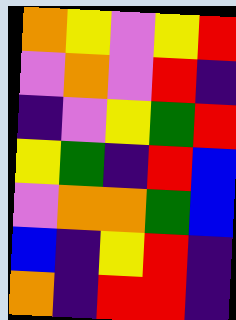[["orange", "yellow", "violet", "yellow", "red"], ["violet", "orange", "violet", "red", "indigo"], ["indigo", "violet", "yellow", "green", "red"], ["yellow", "green", "indigo", "red", "blue"], ["violet", "orange", "orange", "green", "blue"], ["blue", "indigo", "yellow", "red", "indigo"], ["orange", "indigo", "red", "red", "indigo"]]